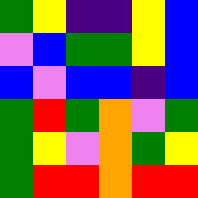[["green", "yellow", "indigo", "indigo", "yellow", "blue"], ["violet", "blue", "green", "green", "yellow", "blue"], ["blue", "violet", "blue", "blue", "indigo", "blue"], ["green", "red", "green", "orange", "violet", "green"], ["green", "yellow", "violet", "orange", "green", "yellow"], ["green", "red", "red", "orange", "red", "red"]]